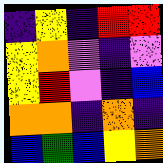[["indigo", "yellow", "indigo", "red", "red"], ["yellow", "orange", "violet", "indigo", "violet"], ["yellow", "red", "violet", "indigo", "blue"], ["orange", "orange", "indigo", "orange", "indigo"], ["blue", "green", "blue", "yellow", "orange"]]